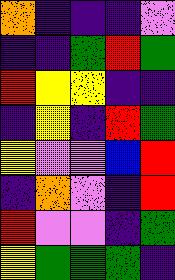[["orange", "indigo", "indigo", "indigo", "violet"], ["indigo", "indigo", "green", "red", "green"], ["red", "yellow", "yellow", "indigo", "indigo"], ["indigo", "yellow", "indigo", "red", "green"], ["yellow", "violet", "violet", "blue", "red"], ["indigo", "orange", "violet", "indigo", "red"], ["red", "violet", "violet", "indigo", "green"], ["yellow", "green", "green", "green", "indigo"]]